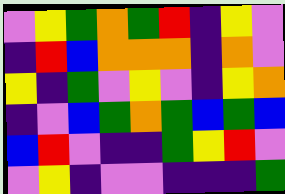[["violet", "yellow", "green", "orange", "green", "red", "indigo", "yellow", "violet"], ["indigo", "red", "blue", "orange", "orange", "orange", "indigo", "orange", "violet"], ["yellow", "indigo", "green", "violet", "yellow", "violet", "indigo", "yellow", "orange"], ["indigo", "violet", "blue", "green", "orange", "green", "blue", "green", "blue"], ["blue", "red", "violet", "indigo", "indigo", "green", "yellow", "red", "violet"], ["violet", "yellow", "indigo", "violet", "violet", "indigo", "indigo", "indigo", "green"]]